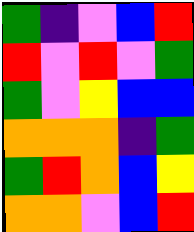[["green", "indigo", "violet", "blue", "red"], ["red", "violet", "red", "violet", "green"], ["green", "violet", "yellow", "blue", "blue"], ["orange", "orange", "orange", "indigo", "green"], ["green", "red", "orange", "blue", "yellow"], ["orange", "orange", "violet", "blue", "red"]]